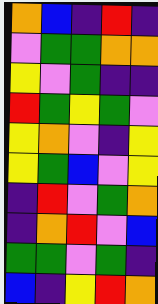[["orange", "blue", "indigo", "red", "indigo"], ["violet", "green", "green", "orange", "orange"], ["yellow", "violet", "green", "indigo", "indigo"], ["red", "green", "yellow", "green", "violet"], ["yellow", "orange", "violet", "indigo", "yellow"], ["yellow", "green", "blue", "violet", "yellow"], ["indigo", "red", "violet", "green", "orange"], ["indigo", "orange", "red", "violet", "blue"], ["green", "green", "violet", "green", "indigo"], ["blue", "indigo", "yellow", "red", "orange"]]